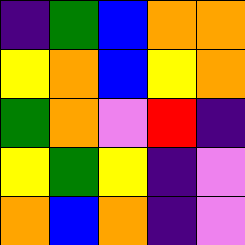[["indigo", "green", "blue", "orange", "orange"], ["yellow", "orange", "blue", "yellow", "orange"], ["green", "orange", "violet", "red", "indigo"], ["yellow", "green", "yellow", "indigo", "violet"], ["orange", "blue", "orange", "indigo", "violet"]]